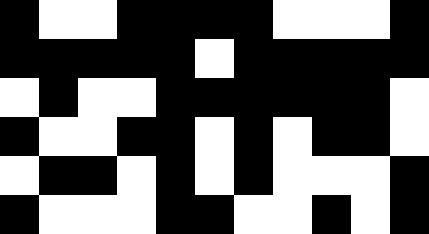[["black", "white", "white", "black", "black", "black", "black", "white", "white", "white", "black"], ["black", "black", "black", "black", "black", "white", "black", "black", "black", "black", "black"], ["white", "black", "white", "white", "black", "black", "black", "black", "black", "black", "white"], ["black", "white", "white", "black", "black", "white", "black", "white", "black", "black", "white"], ["white", "black", "black", "white", "black", "white", "black", "white", "white", "white", "black"], ["black", "white", "white", "white", "black", "black", "white", "white", "black", "white", "black"]]